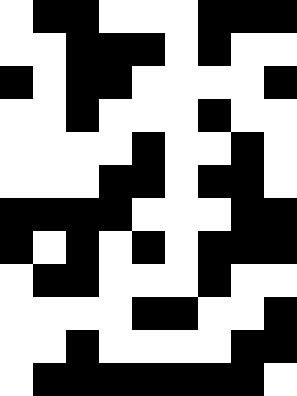[["white", "black", "black", "white", "white", "white", "black", "black", "black"], ["white", "white", "black", "black", "black", "white", "black", "white", "white"], ["black", "white", "black", "black", "white", "white", "white", "white", "black"], ["white", "white", "black", "white", "white", "white", "black", "white", "white"], ["white", "white", "white", "white", "black", "white", "white", "black", "white"], ["white", "white", "white", "black", "black", "white", "black", "black", "white"], ["black", "black", "black", "black", "white", "white", "white", "black", "black"], ["black", "white", "black", "white", "black", "white", "black", "black", "black"], ["white", "black", "black", "white", "white", "white", "black", "white", "white"], ["white", "white", "white", "white", "black", "black", "white", "white", "black"], ["white", "white", "black", "white", "white", "white", "white", "black", "black"], ["white", "black", "black", "black", "black", "black", "black", "black", "white"]]